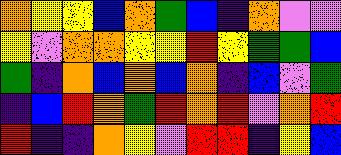[["orange", "yellow", "yellow", "blue", "orange", "green", "blue", "indigo", "orange", "violet", "violet"], ["yellow", "violet", "orange", "orange", "yellow", "yellow", "red", "yellow", "green", "green", "blue"], ["green", "indigo", "orange", "blue", "orange", "blue", "orange", "indigo", "blue", "violet", "green"], ["indigo", "blue", "red", "orange", "green", "red", "orange", "red", "violet", "orange", "red"], ["red", "indigo", "indigo", "orange", "yellow", "violet", "red", "red", "indigo", "yellow", "blue"]]